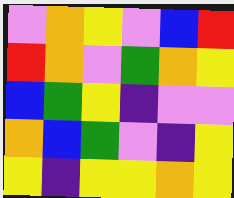[["violet", "orange", "yellow", "violet", "blue", "red"], ["red", "orange", "violet", "green", "orange", "yellow"], ["blue", "green", "yellow", "indigo", "violet", "violet"], ["orange", "blue", "green", "violet", "indigo", "yellow"], ["yellow", "indigo", "yellow", "yellow", "orange", "yellow"]]